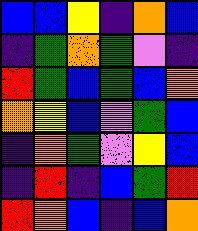[["blue", "blue", "yellow", "indigo", "orange", "blue"], ["indigo", "green", "orange", "green", "violet", "indigo"], ["red", "green", "blue", "green", "blue", "orange"], ["orange", "yellow", "blue", "violet", "green", "blue"], ["indigo", "orange", "green", "violet", "yellow", "blue"], ["indigo", "red", "indigo", "blue", "green", "red"], ["red", "orange", "blue", "indigo", "blue", "orange"]]